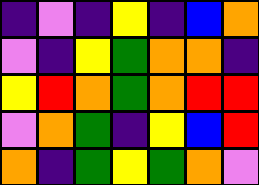[["indigo", "violet", "indigo", "yellow", "indigo", "blue", "orange"], ["violet", "indigo", "yellow", "green", "orange", "orange", "indigo"], ["yellow", "red", "orange", "green", "orange", "red", "red"], ["violet", "orange", "green", "indigo", "yellow", "blue", "red"], ["orange", "indigo", "green", "yellow", "green", "orange", "violet"]]